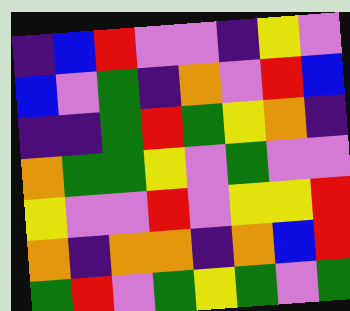[["indigo", "blue", "red", "violet", "violet", "indigo", "yellow", "violet"], ["blue", "violet", "green", "indigo", "orange", "violet", "red", "blue"], ["indigo", "indigo", "green", "red", "green", "yellow", "orange", "indigo"], ["orange", "green", "green", "yellow", "violet", "green", "violet", "violet"], ["yellow", "violet", "violet", "red", "violet", "yellow", "yellow", "red"], ["orange", "indigo", "orange", "orange", "indigo", "orange", "blue", "red"], ["green", "red", "violet", "green", "yellow", "green", "violet", "green"]]